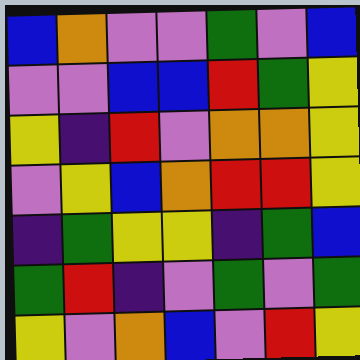[["blue", "orange", "violet", "violet", "green", "violet", "blue"], ["violet", "violet", "blue", "blue", "red", "green", "yellow"], ["yellow", "indigo", "red", "violet", "orange", "orange", "yellow"], ["violet", "yellow", "blue", "orange", "red", "red", "yellow"], ["indigo", "green", "yellow", "yellow", "indigo", "green", "blue"], ["green", "red", "indigo", "violet", "green", "violet", "green"], ["yellow", "violet", "orange", "blue", "violet", "red", "yellow"]]